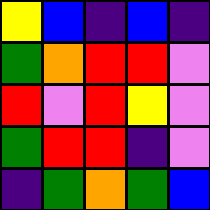[["yellow", "blue", "indigo", "blue", "indigo"], ["green", "orange", "red", "red", "violet"], ["red", "violet", "red", "yellow", "violet"], ["green", "red", "red", "indigo", "violet"], ["indigo", "green", "orange", "green", "blue"]]